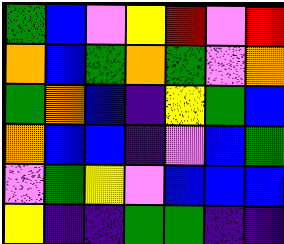[["green", "blue", "violet", "yellow", "red", "violet", "red"], ["orange", "blue", "green", "orange", "green", "violet", "orange"], ["green", "orange", "blue", "indigo", "yellow", "green", "blue"], ["orange", "blue", "blue", "indigo", "violet", "blue", "green"], ["violet", "green", "yellow", "violet", "blue", "blue", "blue"], ["yellow", "indigo", "indigo", "green", "green", "indigo", "indigo"]]